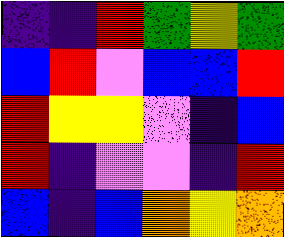[["indigo", "indigo", "red", "green", "yellow", "green"], ["blue", "red", "violet", "blue", "blue", "red"], ["red", "yellow", "yellow", "violet", "indigo", "blue"], ["red", "indigo", "violet", "violet", "indigo", "red"], ["blue", "indigo", "blue", "orange", "yellow", "orange"]]